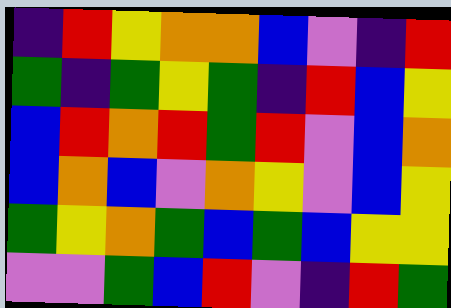[["indigo", "red", "yellow", "orange", "orange", "blue", "violet", "indigo", "red"], ["green", "indigo", "green", "yellow", "green", "indigo", "red", "blue", "yellow"], ["blue", "red", "orange", "red", "green", "red", "violet", "blue", "orange"], ["blue", "orange", "blue", "violet", "orange", "yellow", "violet", "blue", "yellow"], ["green", "yellow", "orange", "green", "blue", "green", "blue", "yellow", "yellow"], ["violet", "violet", "green", "blue", "red", "violet", "indigo", "red", "green"]]